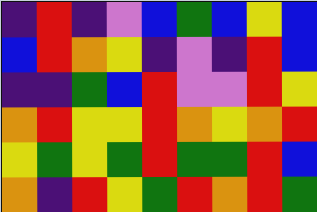[["indigo", "red", "indigo", "violet", "blue", "green", "blue", "yellow", "blue"], ["blue", "red", "orange", "yellow", "indigo", "violet", "indigo", "red", "blue"], ["indigo", "indigo", "green", "blue", "red", "violet", "violet", "red", "yellow"], ["orange", "red", "yellow", "yellow", "red", "orange", "yellow", "orange", "red"], ["yellow", "green", "yellow", "green", "red", "green", "green", "red", "blue"], ["orange", "indigo", "red", "yellow", "green", "red", "orange", "red", "green"]]